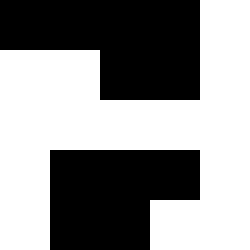[["black", "black", "black", "black", "white"], ["white", "white", "black", "black", "white"], ["white", "white", "white", "white", "white"], ["white", "black", "black", "black", "white"], ["white", "black", "black", "white", "white"]]